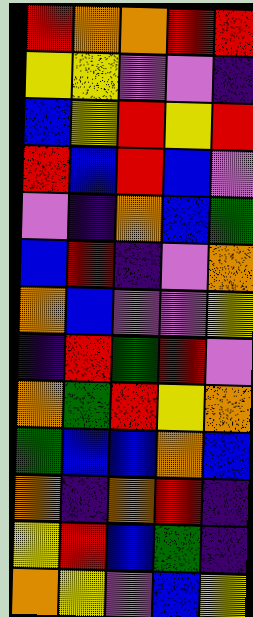[["red", "orange", "orange", "red", "red"], ["yellow", "yellow", "violet", "violet", "indigo"], ["blue", "yellow", "red", "yellow", "red"], ["red", "blue", "red", "blue", "violet"], ["violet", "indigo", "orange", "blue", "green"], ["blue", "red", "indigo", "violet", "orange"], ["orange", "blue", "violet", "violet", "yellow"], ["indigo", "red", "green", "red", "violet"], ["orange", "green", "red", "yellow", "orange"], ["green", "blue", "blue", "orange", "blue"], ["orange", "indigo", "orange", "red", "indigo"], ["yellow", "red", "blue", "green", "indigo"], ["orange", "yellow", "violet", "blue", "yellow"]]